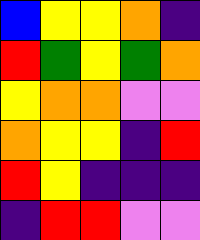[["blue", "yellow", "yellow", "orange", "indigo"], ["red", "green", "yellow", "green", "orange"], ["yellow", "orange", "orange", "violet", "violet"], ["orange", "yellow", "yellow", "indigo", "red"], ["red", "yellow", "indigo", "indigo", "indigo"], ["indigo", "red", "red", "violet", "violet"]]